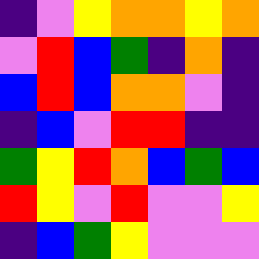[["indigo", "violet", "yellow", "orange", "orange", "yellow", "orange"], ["violet", "red", "blue", "green", "indigo", "orange", "indigo"], ["blue", "red", "blue", "orange", "orange", "violet", "indigo"], ["indigo", "blue", "violet", "red", "red", "indigo", "indigo"], ["green", "yellow", "red", "orange", "blue", "green", "blue"], ["red", "yellow", "violet", "red", "violet", "violet", "yellow"], ["indigo", "blue", "green", "yellow", "violet", "violet", "violet"]]